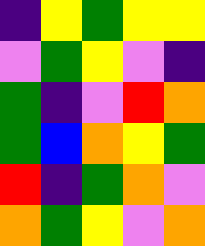[["indigo", "yellow", "green", "yellow", "yellow"], ["violet", "green", "yellow", "violet", "indigo"], ["green", "indigo", "violet", "red", "orange"], ["green", "blue", "orange", "yellow", "green"], ["red", "indigo", "green", "orange", "violet"], ["orange", "green", "yellow", "violet", "orange"]]